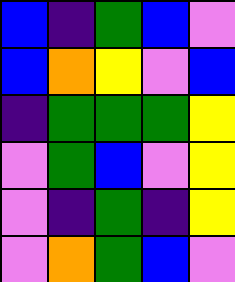[["blue", "indigo", "green", "blue", "violet"], ["blue", "orange", "yellow", "violet", "blue"], ["indigo", "green", "green", "green", "yellow"], ["violet", "green", "blue", "violet", "yellow"], ["violet", "indigo", "green", "indigo", "yellow"], ["violet", "orange", "green", "blue", "violet"]]